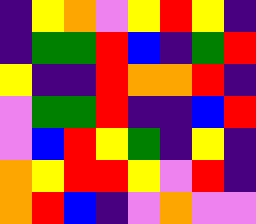[["indigo", "yellow", "orange", "violet", "yellow", "red", "yellow", "indigo"], ["indigo", "green", "green", "red", "blue", "indigo", "green", "red"], ["yellow", "indigo", "indigo", "red", "orange", "orange", "red", "indigo"], ["violet", "green", "green", "red", "indigo", "indigo", "blue", "red"], ["violet", "blue", "red", "yellow", "green", "indigo", "yellow", "indigo"], ["orange", "yellow", "red", "red", "yellow", "violet", "red", "indigo"], ["orange", "red", "blue", "indigo", "violet", "orange", "violet", "violet"]]